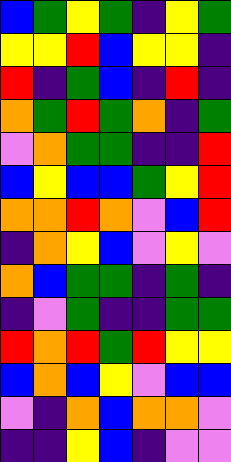[["blue", "green", "yellow", "green", "indigo", "yellow", "green"], ["yellow", "yellow", "red", "blue", "yellow", "yellow", "indigo"], ["red", "indigo", "green", "blue", "indigo", "red", "indigo"], ["orange", "green", "red", "green", "orange", "indigo", "green"], ["violet", "orange", "green", "green", "indigo", "indigo", "red"], ["blue", "yellow", "blue", "blue", "green", "yellow", "red"], ["orange", "orange", "red", "orange", "violet", "blue", "red"], ["indigo", "orange", "yellow", "blue", "violet", "yellow", "violet"], ["orange", "blue", "green", "green", "indigo", "green", "indigo"], ["indigo", "violet", "green", "indigo", "indigo", "green", "green"], ["red", "orange", "red", "green", "red", "yellow", "yellow"], ["blue", "orange", "blue", "yellow", "violet", "blue", "blue"], ["violet", "indigo", "orange", "blue", "orange", "orange", "violet"], ["indigo", "indigo", "yellow", "blue", "indigo", "violet", "violet"]]